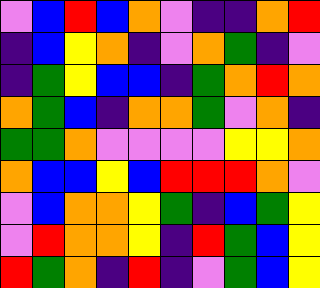[["violet", "blue", "red", "blue", "orange", "violet", "indigo", "indigo", "orange", "red"], ["indigo", "blue", "yellow", "orange", "indigo", "violet", "orange", "green", "indigo", "violet"], ["indigo", "green", "yellow", "blue", "blue", "indigo", "green", "orange", "red", "orange"], ["orange", "green", "blue", "indigo", "orange", "orange", "green", "violet", "orange", "indigo"], ["green", "green", "orange", "violet", "violet", "violet", "violet", "yellow", "yellow", "orange"], ["orange", "blue", "blue", "yellow", "blue", "red", "red", "red", "orange", "violet"], ["violet", "blue", "orange", "orange", "yellow", "green", "indigo", "blue", "green", "yellow"], ["violet", "red", "orange", "orange", "yellow", "indigo", "red", "green", "blue", "yellow"], ["red", "green", "orange", "indigo", "red", "indigo", "violet", "green", "blue", "yellow"]]